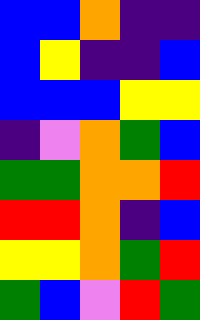[["blue", "blue", "orange", "indigo", "indigo"], ["blue", "yellow", "indigo", "indigo", "blue"], ["blue", "blue", "blue", "yellow", "yellow"], ["indigo", "violet", "orange", "green", "blue"], ["green", "green", "orange", "orange", "red"], ["red", "red", "orange", "indigo", "blue"], ["yellow", "yellow", "orange", "green", "red"], ["green", "blue", "violet", "red", "green"]]